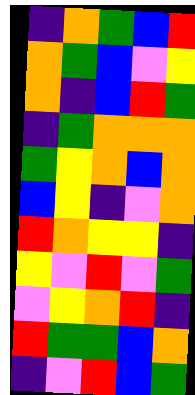[["indigo", "orange", "green", "blue", "red"], ["orange", "green", "blue", "violet", "yellow"], ["orange", "indigo", "blue", "red", "green"], ["indigo", "green", "orange", "orange", "orange"], ["green", "yellow", "orange", "blue", "orange"], ["blue", "yellow", "indigo", "violet", "orange"], ["red", "orange", "yellow", "yellow", "indigo"], ["yellow", "violet", "red", "violet", "green"], ["violet", "yellow", "orange", "red", "indigo"], ["red", "green", "green", "blue", "orange"], ["indigo", "violet", "red", "blue", "green"]]